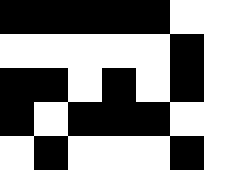[["black", "black", "black", "black", "black", "white", "white"], ["white", "white", "white", "white", "white", "black", "white"], ["black", "black", "white", "black", "white", "black", "white"], ["black", "white", "black", "black", "black", "white", "white"], ["white", "black", "white", "white", "white", "black", "white"]]